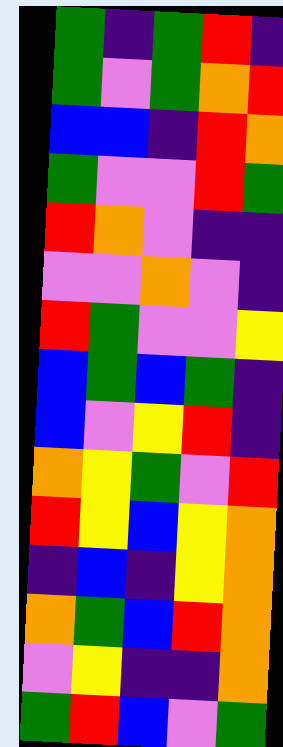[["green", "indigo", "green", "red", "indigo"], ["green", "violet", "green", "orange", "red"], ["blue", "blue", "indigo", "red", "orange"], ["green", "violet", "violet", "red", "green"], ["red", "orange", "violet", "indigo", "indigo"], ["violet", "violet", "orange", "violet", "indigo"], ["red", "green", "violet", "violet", "yellow"], ["blue", "green", "blue", "green", "indigo"], ["blue", "violet", "yellow", "red", "indigo"], ["orange", "yellow", "green", "violet", "red"], ["red", "yellow", "blue", "yellow", "orange"], ["indigo", "blue", "indigo", "yellow", "orange"], ["orange", "green", "blue", "red", "orange"], ["violet", "yellow", "indigo", "indigo", "orange"], ["green", "red", "blue", "violet", "green"]]